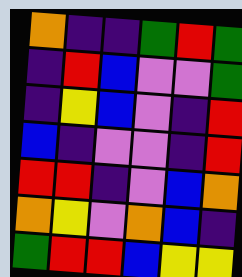[["orange", "indigo", "indigo", "green", "red", "green"], ["indigo", "red", "blue", "violet", "violet", "green"], ["indigo", "yellow", "blue", "violet", "indigo", "red"], ["blue", "indigo", "violet", "violet", "indigo", "red"], ["red", "red", "indigo", "violet", "blue", "orange"], ["orange", "yellow", "violet", "orange", "blue", "indigo"], ["green", "red", "red", "blue", "yellow", "yellow"]]